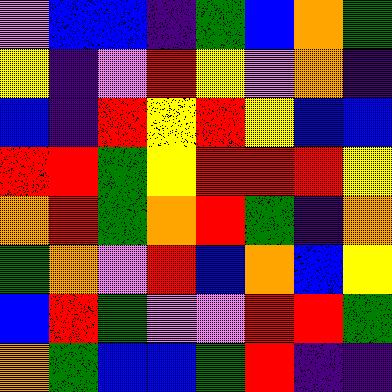[["violet", "blue", "blue", "indigo", "green", "blue", "orange", "green"], ["yellow", "indigo", "violet", "red", "yellow", "violet", "orange", "indigo"], ["blue", "indigo", "red", "yellow", "red", "yellow", "blue", "blue"], ["red", "red", "green", "yellow", "red", "red", "red", "yellow"], ["orange", "red", "green", "orange", "red", "green", "indigo", "orange"], ["green", "orange", "violet", "red", "blue", "orange", "blue", "yellow"], ["blue", "red", "green", "violet", "violet", "red", "red", "green"], ["orange", "green", "blue", "blue", "green", "red", "indigo", "indigo"]]